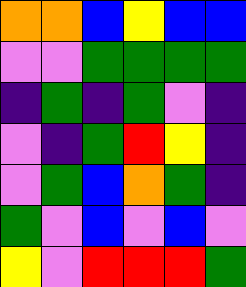[["orange", "orange", "blue", "yellow", "blue", "blue"], ["violet", "violet", "green", "green", "green", "green"], ["indigo", "green", "indigo", "green", "violet", "indigo"], ["violet", "indigo", "green", "red", "yellow", "indigo"], ["violet", "green", "blue", "orange", "green", "indigo"], ["green", "violet", "blue", "violet", "blue", "violet"], ["yellow", "violet", "red", "red", "red", "green"]]